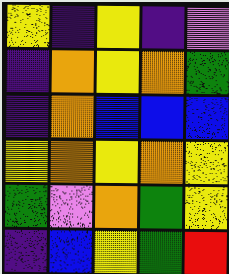[["yellow", "indigo", "yellow", "indigo", "violet"], ["indigo", "orange", "yellow", "orange", "green"], ["indigo", "orange", "blue", "blue", "blue"], ["yellow", "orange", "yellow", "orange", "yellow"], ["green", "violet", "orange", "green", "yellow"], ["indigo", "blue", "yellow", "green", "red"]]